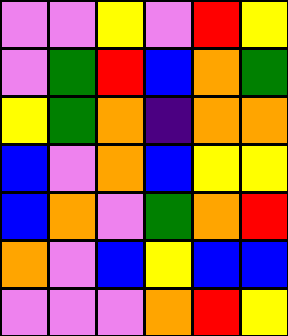[["violet", "violet", "yellow", "violet", "red", "yellow"], ["violet", "green", "red", "blue", "orange", "green"], ["yellow", "green", "orange", "indigo", "orange", "orange"], ["blue", "violet", "orange", "blue", "yellow", "yellow"], ["blue", "orange", "violet", "green", "orange", "red"], ["orange", "violet", "blue", "yellow", "blue", "blue"], ["violet", "violet", "violet", "orange", "red", "yellow"]]